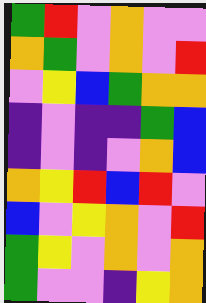[["green", "red", "violet", "orange", "violet", "violet"], ["orange", "green", "violet", "orange", "violet", "red"], ["violet", "yellow", "blue", "green", "orange", "orange"], ["indigo", "violet", "indigo", "indigo", "green", "blue"], ["indigo", "violet", "indigo", "violet", "orange", "blue"], ["orange", "yellow", "red", "blue", "red", "violet"], ["blue", "violet", "yellow", "orange", "violet", "red"], ["green", "yellow", "violet", "orange", "violet", "orange"], ["green", "violet", "violet", "indigo", "yellow", "orange"]]